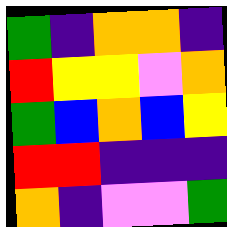[["green", "indigo", "orange", "orange", "indigo"], ["red", "yellow", "yellow", "violet", "orange"], ["green", "blue", "orange", "blue", "yellow"], ["red", "red", "indigo", "indigo", "indigo"], ["orange", "indigo", "violet", "violet", "green"]]